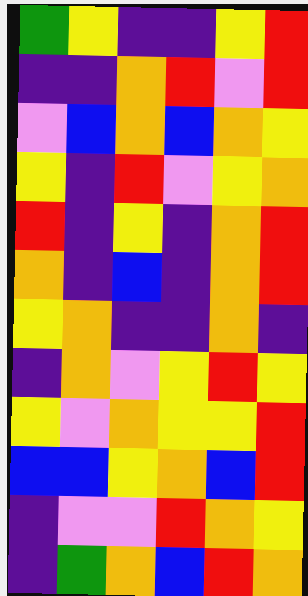[["green", "yellow", "indigo", "indigo", "yellow", "red"], ["indigo", "indigo", "orange", "red", "violet", "red"], ["violet", "blue", "orange", "blue", "orange", "yellow"], ["yellow", "indigo", "red", "violet", "yellow", "orange"], ["red", "indigo", "yellow", "indigo", "orange", "red"], ["orange", "indigo", "blue", "indigo", "orange", "red"], ["yellow", "orange", "indigo", "indigo", "orange", "indigo"], ["indigo", "orange", "violet", "yellow", "red", "yellow"], ["yellow", "violet", "orange", "yellow", "yellow", "red"], ["blue", "blue", "yellow", "orange", "blue", "red"], ["indigo", "violet", "violet", "red", "orange", "yellow"], ["indigo", "green", "orange", "blue", "red", "orange"]]